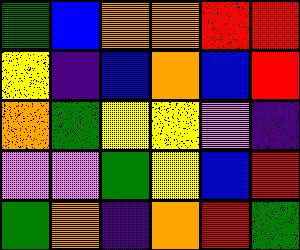[["green", "blue", "orange", "orange", "red", "red"], ["yellow", "indigo", "blue", "orange", "blue", "red"], ["orange", "green", "yellow", "yellow", "violet", "indigo"], ["violet", "violet", "green", "yellow", "blue", "red"], ["green", "orange", "indigo", "orange", "red", "green"]]